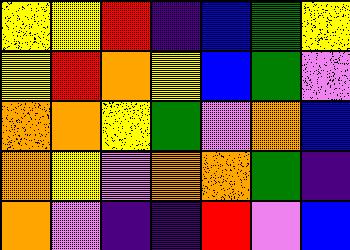[["yellow", "yellow", "red", "indigo", "blue", "green", "yellow"], ["yellow", "red", "orange", "yellow", "blue", "green", "violet"], ["orange", "orange", "yellow", "green", "violet", "orange", "blue"], ["orange", "yellow", "violet", "orange", "orange", "green", "indigo"], ["orange", "violet", "indigo", "indigo", "red", "violet", "blue"]]